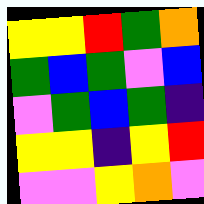[["yellow", "yellow", "red", "green", "orange"], ["green", "blue", "green", "violet", "blue"], ["violet", "green", "blue", "green", "indigo"], ["yellow", "yellow", "indigo", "yellow", "red"], ["violet", "violet", "yellow", "orange", "violet"]]